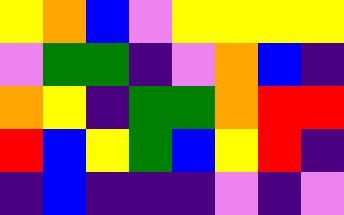[["yellow", "orange", "blue", "violet", "yellow", "yellow", "yellow", "yellow"], ["violet", "green", "green", "indigo", "violet", "orange", "blue", "indigo"], ["orange", "yellow", "indigo", "green", "green", "orange", "red", "red"], ["red", "blue", "yellow", "green", "blue", "yellow", "red", "indigo"], ["indigo", "blue", "indigo", "indigo", "indigo", "violet", "indigo", "violet"]]